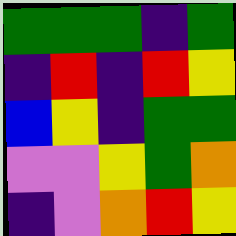[["green", "green", "green", "indigo", "green"], ["indigo", "red", "indigo", "red", "yellow"], ["blue", "yellow", "indigo", "green", "green"], ["violet", "violet", "yellow", "green", "orange"], ["indigo", "violet", "orange", "red", "yellow"]]